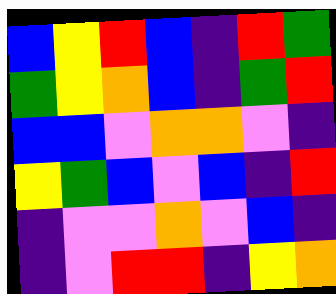[["blue", "yellow", "red", "blue", "indigo", "red", "green"], ["green", "yellow", "orange", "blue", "indigo", "green", "red"], ["blue", "blue", "violet", "orange", "orange", "violet", "indigo"], ["yellow", "green", "blue", "violet", "blue", "indigo", "red"], ["indigo", "violet", "violet", "orange", "violet", "blue", "indigo"], ["indigo", "violet", "red", "red", "indigo", "yellow", "orange"]]